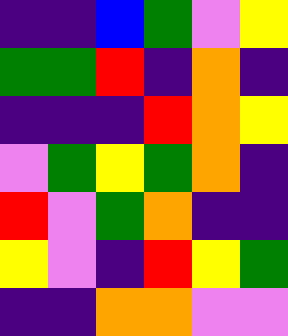[["indigo", "indigo", "blue", "green", "violet", "yellow"], ["green", "green", "red", "indigo", "orange", "indigo"], ["indigo", "indigo", "indigo", "red", "orange", "yellow"], ["violet", "green", "yellow", "green", "orange", "indigo"], ["red", "violet", "green", "orange", "indigo", "indigo"], ["yellow", "violet", "indigo", "red", "yellow", "green"], ["indigo", "indigo", "orange", "orange", "violet", "violet"]]